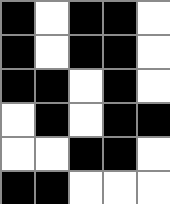[["black", "white", "black", "black", "white"], ["black", "white", "black", "black", "white"], ["black", "black", "white", "black", "white"], ["white", "black", "white", "black", "black"], ["white", "white", "black", "black", "white"], ["black", "black", "white", "white", "white"]]